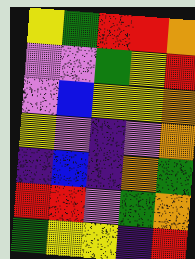[["yellow", "green", "red", "red", "orange"], ["violet", "violet", "green", "yellow", "red"], ["violet", "blue", "yellow", "yellow", "orange"], ["yellow", "violet", "indigo", "violet", "orange"], ["indigo", "blue", "indigo", "orange", "green"], ["red", "red", "violet", "green", "orange"], ["green", "yellow", "yellow", "indigo", "red"]]